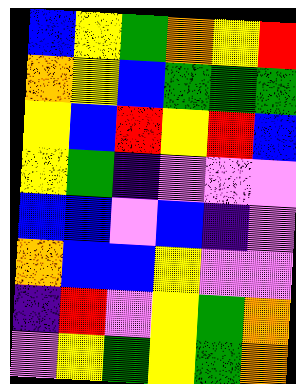[["blue", "yellow", "green", "orange", "yellow", "red"], ["orange", "yellow", "blue", "green", "green", "green"], ["yellow", "blue", "red", "yellow", "red", "blue"], ["yellow", "green", "indigo", "violet", "violet", "violet"], ["blue", "blue", "violet", "blue", "indigo", "violet"], ["orange", "blue", "blue", "yellow", "violet", "violet"], ["indigo", "red", "violet", "yellow", "green", "orange"], ["violet", "yellow", "green", "yellow", "green", "orange"]]